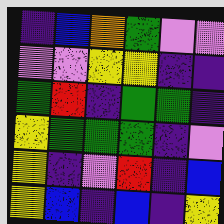[["indigo", "blue", "orange", "green", "violet", "violet"], ["violet", "violet", "yellow", "yellow", "indigo", "indigo"], ["green", "red", "indigo", "green", "green", "indigo"], ["yellow", "green", "green", "green", "indigo", "violet"], ["yellow", "indigo", "violet", "red", "indigo", "blue"], ["yellow", "blue", "indigo", "blue", "indigo", "yellow"]]